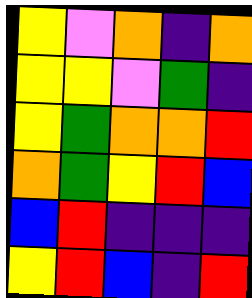[["yellow", "violet", "orange", "indigo", "orange"], ["yellow", "yellow", "violet", "green", "indigo"], ["yellow", "green", "orange", "orange", "red"], ["orange", "green", "yellow", "red", "blue"], ["blue", "red", "indigo", "indigo", "indigo"], ["yellow", "red", "blue", "indigo", "red"]]